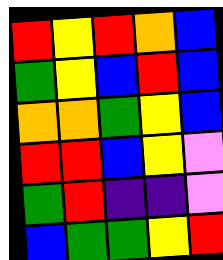[["red", "yellow", "red", "orange", "blue"], ["green", "yellow", "blue", "red", "blue"], ["orange", "orange", "green", "yellow", "blue"], ["red", "red", "blue", "yellow", "violet"], ["green", "red", "indigo", "indigo", "violet"], ["blue", "green", "green", "yellow", "red"]]